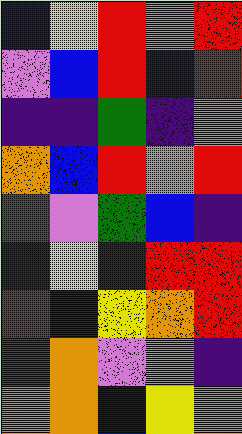[["blue", "yellow", "red", "violet", "red"], ["violet", "blue", "red", "blue", "red"], ["indigo", "indigo", "green", "indigo", "violet"], ["orange", "blue", "red", "orange", "red"], ["green", "violet", "green", "blue", "indigo"], ["indigo", "yellow", "indigo", "red", "red"], ["red", "indigo", "yellow", "orange", "red"], ["green", "orange", "violet", "violet", "indigo"], ["orange", "orange", "blue", "yellow", "orange"]]